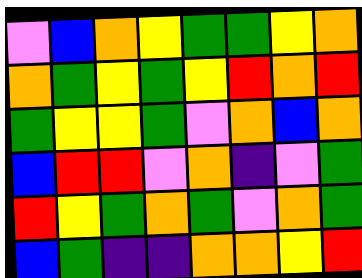[["violet", "blue", "orange", "yellow", "green", "green", "yellow", "orange"], ["orange", "green", "yellow", "green", "yellow", "red", "orange", "red"], ["green", "yellow", "yellow", "green", "violet", "orange", "blue", "orange"], ["blue", "red", "red", "violet", "orange", "indigo", "violet", "green"], ["red", "yellow", "green", "orange", "green", "violet", "orange", "green"], ["blue", "green", "indigo", "indigo", "orange", "orange", "yellow", "red"]]